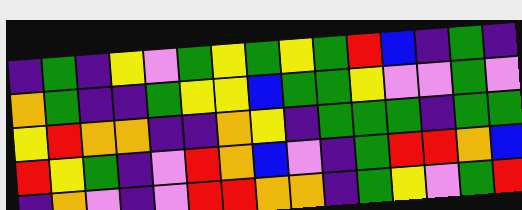[["indigo", "green", "indigo", "yellow", "violet", "green", "yellow", "green", "yellow", "green", "red", "blue", "indigo", "green", "indigo"], ["orange", "green", "indigo", "indigo", "green", "yellow", "yellow", "blue", "green", "green", "yellow", "violet", "violet", "green", "violet"], ["yellow", "red", "orange", "orange", "indigo", "indigo", "orange", "yellow", "indigo", "green", "green", "green", "indigo", "green", "green"], ["red", "yellow", "green", "indigo", "violet", "red", "orange", "blue", "violet", "indigo", "green", "red", "red", "orange", "blue"], ["indigo", "orange", "violet", "indigo", "violet", "red", "red", "orange", "orange", "indigo", "green", "yellow", "violet", "green", "red"]]